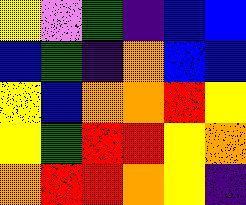[["yellow", "violet", "green", "indigo", "blue", "blue"], ["blue", "green", "indigo", "orange", "blue", "blue"], ["yellow", "blue", "orange", "orange", "red", "yellow"], ["yellow", "green", "red", "red", "yellow", "orange"], ["orange", "red", "red", "orange", "yellow", "indigo"]]